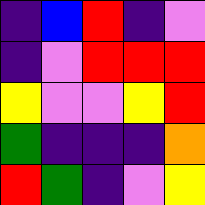[["indigo", "blue", "red", "indigo", "violet"], ["indigo", "violet", "red", "red", "red"], ["yellow", "violet", "violet", "yellow", "red"], ["green", "indigo", "indigo", "indigo", "orange"], ["red", "green", "indigo", "violet", "yellow"]]